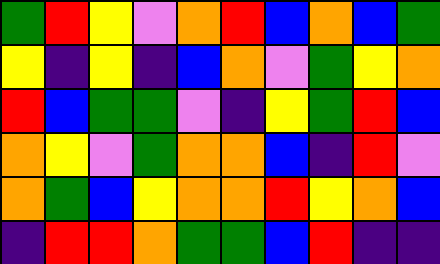[["green", "red", "yellow", "violet", "orange", "red", "blue", "orange", "blue", "green"], ["yellow", "indigo", "yellow", "indigo", "blue", "orange", "violet", "green", "yellow", "orange"], ["red", "blue", "green", "green", "violet", "indigo", "yellow", "green", "red", "blue"], ["orange", "yellow", "violet", "green", "orange", "orange", "blue", "indigo", "red", "violet"], ["orange", "green", "blue", "yellow", "orange", "orange", "red", "yellow", "orange", "blue"], ["indigo", "red", "red", "orange", "green", "green", "blue", "red", "indigo", "indigo"]]